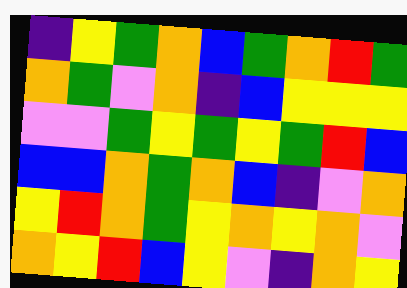[["indigo", "yellow", "green", "orange", "blue", "green", "orange", "red", "green"], ["orange", "green", "violet", "orange", "indigo", "blue", "yellow", "yellow", "yellow"], ["violet", "violet", "green", "yellow", "green", "yellow", "green", "red", "blue"], ["blue", "blue", "orange", "green", "orange", "blue", "indigo", "violet", "orange"], ["yellow", "red", "orange", "green", "yellow", "orange", "yellow", "orange", "violet"], ["orange", "yellow", "red", "blue", "yellow", "violet", "indigo", "orange", "yellow"]]